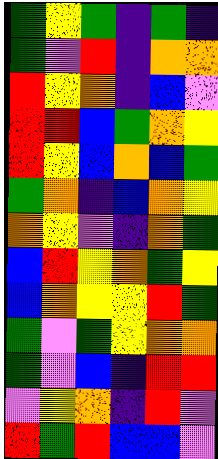[["green", "yellow", "green", "indigo", "green", "indigo"], ["green", "violet", "red", "indigo", "orange", "orange"], ["red", "yellow", "orange", "indigo", "blue", "violet"], ["red", "red", "blue", "green", "orange", "yellow"], ["red", "yellow", "blue", "orange", "blue", "green"], ["green", "orange", "indigo", "blue", "orange", "yellow"], ["orange", "yellow", "violet", "indigo", "orange", "green"], ["blue", "red", "yellow", "orange", "green", "yellow"], ["blue", "orange", "yellow", "yellow", "red", "green"], ["green", "violet", "green", "yellow", "orange", "orange"], ["green", "violet", "blue", "indigo", "red", "red"], ["violet", "yellow", "orange", "indigo", "red", "violet"], ["red", "green", "red", "blue", "blue", "violet"]]